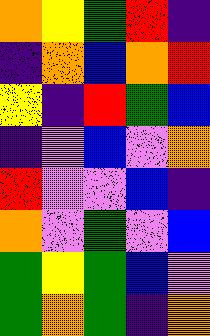[["orange", "yellow", "green", "red", "indigo"], ["indigo", "orange", "blue", "orange", "red"], ["yellow", "indigo", "red", "green", "blue"], ["indigo", "violet", "blue", "violet", "orange"], ["red", "violet", "violet", "blue", "indigo"], ["orange", "violet", "green", "violet", "blue"], ["green", "yellow", "green", "blue", "violet"], ["green", "orange", "green", "indigo", "orange"]]